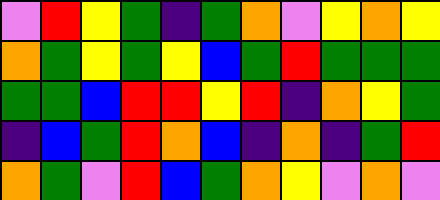[["violet", "red", "yellow", "green", "indigo", "green", "orange", "violet", "yellow", "orange", "yellow"], ["orange", "green", "yellow", "green", "yellow", "blue", "green", "red", "green", "green", "green"], ["green", "green", "blue", "red", "red", "yellow", "red", "indigo", "orange", "yellow", "green"], ["indigo", "blue", "green", "red", "orange", "blue", "indigo", "orange", "indigo", "green", "red"], ["orange", "green", "violet", "red", "blue", "green", "orange", "yellow", "violet", "orange", "violet"]]